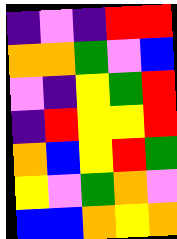[["indigo", "violet", "indigo", "red", "red"], ["orange", "orange", "green", "violet", "blue"], ["violet", "indigo", "yellow", "green", "red"], ["indigo", "red", "yellow", "yellow", "red"], ["orange", "blue", "yellow", "red", "green"], ["yellow", "violet", "green", "orange", "violet"], ["blue", "blue", "orange", "yellow", "orange"]]